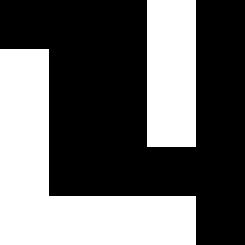[["black", "black", "black", "white", "black"], ["white", "black", "black", "white", "black"], ["white", "black", "black", "white", "black"], ["white", "black", "black", "black", "black"], ["white", "white", "white", "white", "black"]]